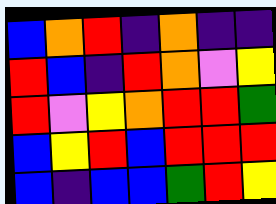[["blue", "orange", "red", "indigo", "orange", "indigo", "indigo"], ["red", "blue", "indigo", "red", "orange", "violet", "yellow"], ["red", "violet", "yellow", "orange", "red", "red", "green"], ["blue", "yellow", "red", "blue", "red", "red", "red"], ["blue", "indigo", "blue", "blue", "green", "red", "yellow"]]